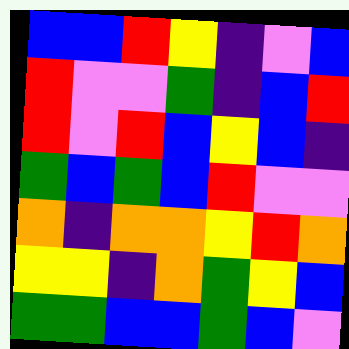[["blue", "blue", "red", "yellow", "indigo", "violet", "blue"], ["red", "violet", "violet", "green", "indigo", "blue", "red"], ["red", "violet", "red", "blue", "yellow", "blue", "indigo"], ["green", "blue", "green", "blue", "red", "violet", "violet"], ["orange", "indigo", "orange", "orange", "yellow", "red", "orange"], ["yellow", "yellow", "indigo", "orange", "green", "yellow", "blue"], ["green", "green", "blue", "blue", "green", "blue", "violet"]]